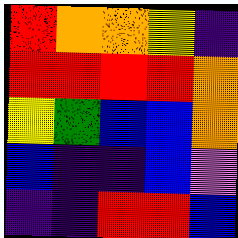[["red", "orange", "orange", "yellow", "indigo"], ["red", "red", "red", "red", "orange"], ["yellow", "green", "blue", "blue", "orange"], ["blue", "indigo", "indigo", "blue", "violet"], ["indigo", "indigo", "red", "red", "blue"]]